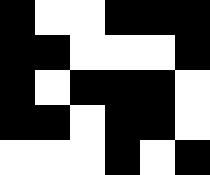[["black", "white", "white", "black", "black", "black"], ["black", "black", "white", "white", "white", "black"], ["black", "white", "black", "black", "black", "white"], ["black", "black", "white", "black", "black", "white"], ["white", "white", "white", "black", "white", "black"]]